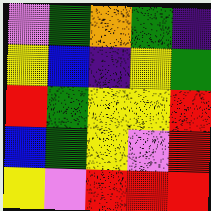[["violet", "green", "orange", "green", "indigo"], ["yellow", "blue", "indigo", "yellow", "green"], ["red", "green", "yellow", "yellow", "red"], ["blue", "green", "yellow", "violet", "red"], ["yellow", "violet", "red", "red", "red"]]